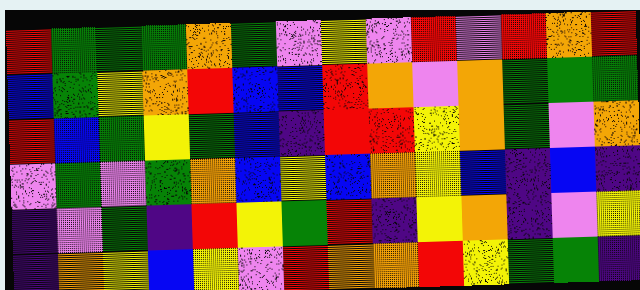[["red", "green", "green", "green", "orange", "green", "violet", "yellow", "violet", "red", "violet", "red", "orange", "red"], ["blue", "green", "yellow", "orange", "red", "blue", "blue", "red", "orange", "violet", "orange", "green", "green", "green"], ["red", "blue", "green", "yellow", "green", "blue", "indigo", "red", "red", "yellow", "orange", "green", "violet", "orange"], ["violet", "green", "violet", "green", "orange", "blue", "yellow", "blue", "orange", "yellow", "blue", "indigo", "blue", "indigo"], ["indigo", "violet", "green", "indigo", "red", "yellow", "green", "red", "indigo", "yellow", "orange", "indigo", "violet", "yellow"], ["indigo", "orange", "yellow", "blue", "yellow", "violet", "red", "orange", "orange", "red", "yellow", "green", "green", "indigo"]]